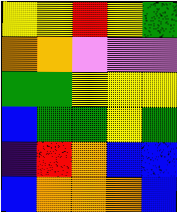[["yellow", "yellow", "red", "yellow", "green"], ["orange", "orange", "violet", "violet", "violet"], ["green", "green", "yellow", "yellow", "yellow"], ["blue", "green", "green", "yellow", "green"], ["indigo", "red", "orange", "blue", "blue"], ["blue", "orange", "orange", "orange", "blue"]]